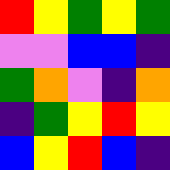[["red", "yellow", "green", "yellow", "green"], ["violet", "violet", "blue", "blue", "indigo"], ["green", "orange", "violet", "indigo", "orange"], ["indigo", "green", "yellow", "red", "yellow"], ["blue", "yellow", "red", "blue", "indigo"]]